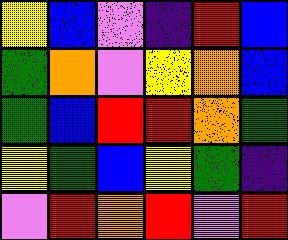[["yellow", "blue", "violet", "indigo", "red", "blue"], ["green", "orange", "violet", "yellow", "orange", "blue"], ["green", "blue", "red", "red", "orange", "green"], ["yellow", "green", "blue", "yellow", "green", "indigo"], ["violet", "red", "orange", "red", "violet", "red"]]